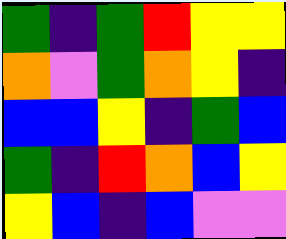[["green", "indigo", "green", "red", "yellow", "yellow"], ["orange", "violet", "green", "orange", "yellow", "indigo"], ["blue", "blue", "yellow", "indigo", "green", "blue"], ["green", "indigo", "red", "orange", "blue", "yellow"], ["yellow", "blue", "indigo", "blue", "violet", "violet"]]